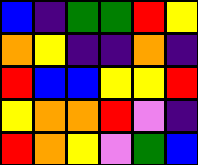[["blue", "indigo", "green", "green", "red", "yellow"], ["orange", "yellow", "indigo", "indigo", "orange", "indigo"], ["red", "blue", "blue", "yellow", "yellow", "red"], ["yellow", "orange", "orange", "red", "violet", "indigo"], ["red", "orange", "yellow", "violet", "green", "blue"]]